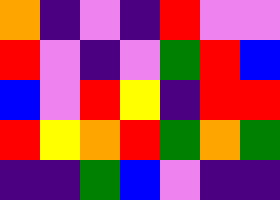[["orange", "indigo", "violet", "indigo", "red", "violet", "violet"], ["red", "violet", "indigo", "violet", "green", "red", "blue"], ["blue", "violet", "red", "yellow", "indigo", "red", "red"], ["red", "yellow", "orange", "red", "green", "orange", "green"], ["indigo", "indigo", "green", "blue", "violet", "indigo", "indigo"]]